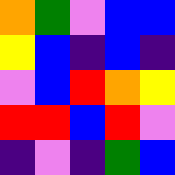[["orange", "green", "violet", "blue", "blue"], ["yellow", "blue", "indigo", "blue", "indigo"], ["violet", "blue", "red", "orange", "yellow"], ["red", "red", "blue", "red", "violet"], ["indigo", "violet", "indigo", "green", "blue"]]